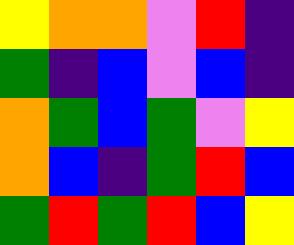[["yellow", "orange", "orange", "violet", "red", "indigo"], ["green", "indigo", "blue", "violet", "blue", "indigo"], ["orange", "green", "blue", "green", "violet", "yellow"], ["orange", "blue", "indigo", "green", "red", "blue"], ["green", "red", "green", "red", "blue", "yellow"]]